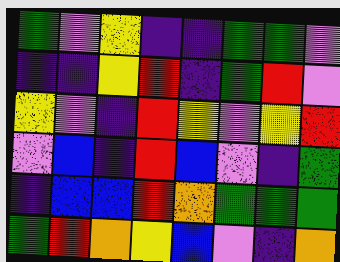[["green", "violet", "yellow", "indigo", "indigo", "green", "green", "violet"], ["indigo", "indigo", "yellow", "red", "indigo", "green", "red", "violet"], ["yellow", "violet", "indigo", "red", "yellow", "violet", "yellow", "red"], ["violet", "blue", "indigo", "red", "blue", "violet", "indigo", "green"], ["indigo", "blue", "blue", "red", "orange", "green", "green", "green"], ["green", "red", "orange", "yellow", "blue", "violet", "indigo", "orange"]]